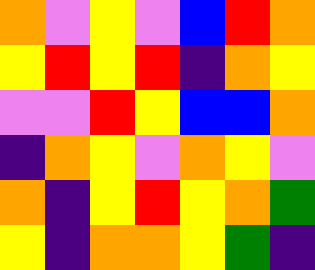[["orange", "violet", "yellow", "violet", "blue", "red", "orange"], ["yellow", "red", "yellow", "red", "indigo", "orange", "yellow"], ["violet", "violet", "red", "yellow", "blue", "blue", "orange"], ["indigo", "orange", "yellow", "violet", "orange", "yellow", "violet"], ["orange", "indigo", "yellow", "red", "yellow", "orange", "green"], ["yellow", "indigo", "orange", "orange", "yellow", "green", "indigo"]]